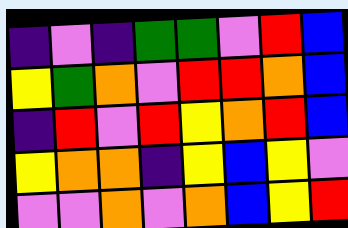[["indigo", "violet", "indigo", "green", "green", "violet", "red", "blue"], ["yellow", "green", "orange", "violet", "red", "red", "orange", "blue"], ["indigo", "red", "violet", "red", "yellow", "orange", "red", "blue"], ["yellow", "orange", "orange", "indigo", "yellow", "blue", "yellow", "violet"], ["violet", "violet", "orange", "violet", "orange", "blue", "yellow", "red"]]